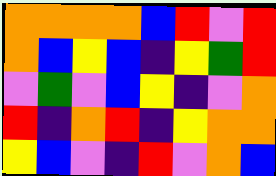[["orange", "orange", "orange", "orange", "blue", "red", "violet", "red"], ["orange", "blue", "yellow", "blue", "indigo", "yellow", "green", "red"], ["violet", "green", "violet", "blue", "yellow", "indigo", "violet", "orange"], ["red", "indigo", "orange", "red", "indigo", "yellow", "orange", "orange"], ["yellow", "blue", "violet", "indigo", "red", "violet", "orange", "blue"]]